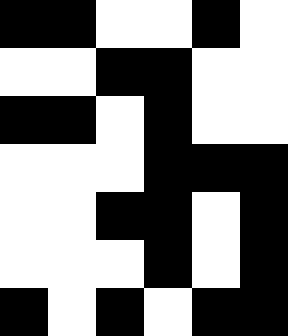[["black", "black", "white", "white", "black", "white"], ["white", "white", "black", "black", "white", "white"], ["black", "black", "white", "black", "white", "white"], ["white", "white", "white", "black", "black", "black"], ["white", "white", "black", "black", "white", "black"], ["white", "white", "white", "black", "white", "black"], ["black", "white", "black", "white", "black", "black"]]